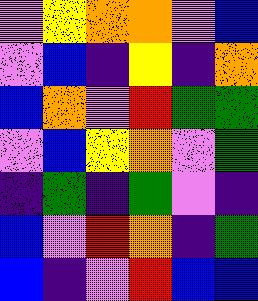[["violet", "yellow", "orange", "orange", "violet", "blue"], ["violet", "blue", "indigo", "yellow", "indigo", "orange"], ["blue", "orange", "violet", "red", "green", "green"], ["violet", "blue", "yellow", "orange", "violet", "green"], ["indigo", "green", "indigo", "green", "violet", "indigo"], ["blue", "violet", "red", "orange", "indigo", "green"], ["blue", "indigo", "violet", "red", "blue", "blue"]]